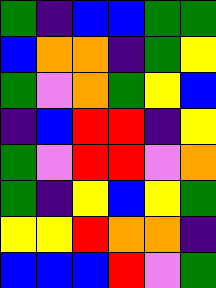[["green", "indigo", "blue", "blue", "green", "green"], ["blue", "orange", "orange", "indigo", "green", "yellow"], ["green", "violet", "orange", "green", "yellow", "blue"], ["indigo", "blue", "red", "red", "indigo", "yellow"], ["green", "violet", "red", "red", "violet", "orange"], ["green", "indigo", "yellow", "blue", "yellow", "green"], ["yellow", "yellow", "red", "orange", "orange", "indigo"], ["blue", "blue", "blue", "red", "violet", "green"]]